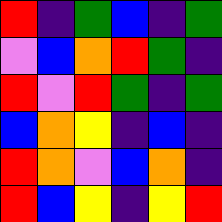[["red", "indigo", "green", "blue", "indigo", "green"], ["violet", "blue", "orange", "red", "green", "indigo"], ["red", "violet", "red", "green", "indigo", "green"], ["blue", "orange", "yellow", "indigo", "blue", "indigo"], ["red", "orange", "violet", "blue", "orange", "indigo"], ["red", "blue", "yellow", "indigo", "yellow", "red"]]